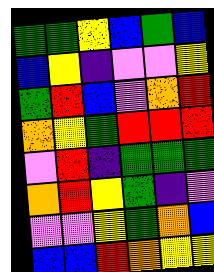[["green", "green", "yellow", "blue", "green", "blue"], ["blue", "yellow", "indigo", "violet", "violet", "yellow"], ["green", "red", "blue", "violet", "orange", "red"], ["orange", "yellow", "green", "red", "red", "red"], ["violet", "red", "indigo", "green", "green", "green"], ["orange", "red", "yellow", "green", "indigo", "violet"], ["violet", "violet", "yellow", "green", "orange", "blue"], ["blue", "blue", "red", "orange", "yellow", "yellow"]]